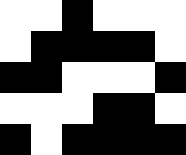[["white", "white", "black", "white", "white", "white"], ["white", "black", "black", "black", "black", "white"], ["black", "black", "white", "white", "white", "black"], ["white", "white", "white", "black", "black", "white"], ["black", "white", "black", "black", "black", "black"]]